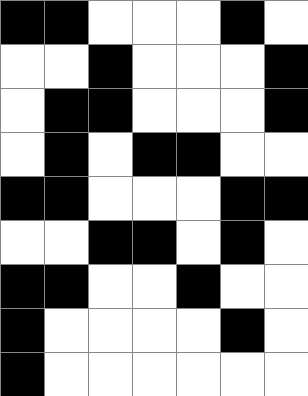[["black", "black", "white", "white", "white", "black", "white"], ["white", "white", "black", "white", "white", "white", "black"], ["white", "black", "black", "white", "white", "white", "black"], ["white", "black", "white", "black", "black", "white", "white"], ["black", "black", "white", "white", "white", "black", "black"], ["white", "white", "black", "black", "white", "black", "white"], ["black", "black", "white", "white", "black", "white", "white"], ["black", "white", "white", "white", "white", "black", "white"], ["black", "white", "white", "white", "white", "white", "white"]]